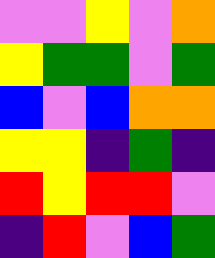[["violet", "violet", "yellow", "violet", "orange"], ["yellow", "green", "green", "violet", "green"], ["blue", "violet", "blue", "orange", "orange"], ["yellow", "yellow", "indigo", "green", "indigo"], ["red", "yellow", "red", "red", "violet"], ["indigo", "red", "violet", "blue", "green"]]